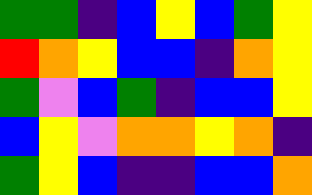[["green", "green", "indigo", "blue", "yellow", "blue", "green", "yellow"], ["red", "orange", "yellow", "blue", "blue", "indigo", "orange", "yellow"], ["green", "violet", "blue", "green", "indigo", "blue", "blue", "yellow"], ["blue", "yellow", "violet", "orange", "orange", "yellow", "orange", "indigo"], ["green", "yellow", "blue", "indigo", "indigo", "blue", "blue", "orange"]]